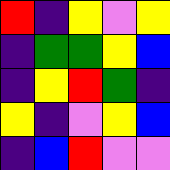[["red", "indigo", "yellow", "violet", "yellow"], ["indigo", "green", "green", "yellow", "blue"], ["indigo", "yellow", "red", "green", "indigo"], ["yellow", "indigo", "violet", "yellow", "blue"], ["indigo", "blue", "red", "violet", "violet"]]